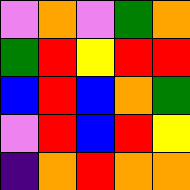[["violet", "orange", "violet", "green", "orange"], ["green", "red", "yellow", "red", "red"], ["blue", "red", "blue", "orange", "green"], ["violet", "red", "blue", "red", "yellow"], ["indigo", "orange", "red", "orange", "orange"]]